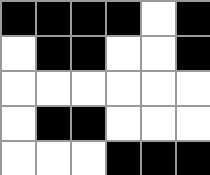[["black", "black", "black", "black", "white", "black"], ["white", "black", "black", "white", "white", "black"], ["white", "white", "white", "white", "white", "white"], ["white", "black", "black", "white", "white", "white"], ["white", "white", "white", "black", "black", "black"]]